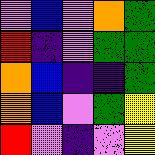[["violet", "blue", "violet", "orange", "green"], ["red", "indigo", "violet", "green", "green"], ["orange", "blue", "indigo", "indigo", "green"], ["orange", "blue", "violet", "green", "yellow"], ["red", "violet", "indigo", "violet", "yellow"]]